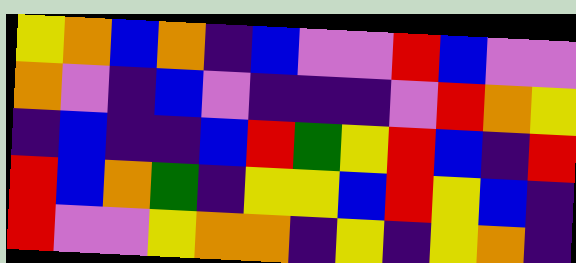[["yellow", "orange", "blue", "orange", "indigo", "blue", "violet", "violet", "red", "blue", "violet", "violet"], ["orange", "violet", "indigo", "blue", "violet", "indigo", "indigo", "indigo", "violet", "red", "orange", "yellow"], ["indigo", "blue", "indigo", "indigo", "blue", "red", "green", "yellow", "red", "blue", "indigo", "red"], ["red", "blue", "orange", "green", "indigo", "yellow", "yellow", "blue", "red", "yellow", "blue", "indigo"], ["red", "violet", "violet", "yellow", "orange", "orange", "indigo", "yellow", "indigo", "yellow", "orange", "indigo"]]